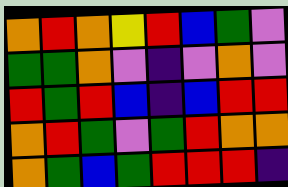[["orange", "red", "orange", "yellow", "red", "blue", "green", "violet"], ["green", "green", "orange", "violet", "indigo", "violet", "orange", "violet"], ["red", "green", "red", "blue", "indigo", "blue", "red", "red"], ["orange", "red", "green", "violet", "green", "red", "orange", "orange"], ["orange", "green", "blue", "green", "red", "red", "red", "indigo"]]